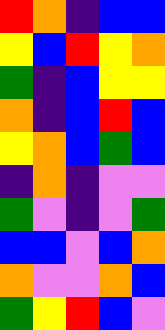[["red", "orange", "indigo", "blue", "blue"], ["yellow", "blue", "red", "yellow", "orange"], ["green", "indigo", "blue", "yellow", "yellow"], ["orange", "indigo", "blue", "red", "blue"], ["yellow", "orange", "blue", "green", "blue"], ["indigo", "orange", "indigo", "violet", "violet"], ["green", "violet", "indigo", "violet", "green"], ["blue", "blue", "violet", "blue", "orange"], ["orange", "violet", "violet", "orange", "blue"], ["green", "yellow", "red", "blue", "violet"]]